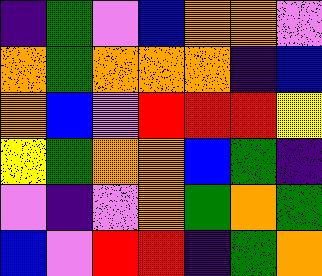[["indigo", "green", "violet", "blue", "orange", "orange", "violet"], ["orange", "green", "orange", "orange", "orange", "indigo", "blue"], ["orange", "blue", "violet", "red", "red", "red", "yellow"], ["yellow", "green", "orange", "orange", "blue", "green", "indigo"], ["violet", "indigo", "violet", "orange", "green", "orange", "green"], ["blue", "violet", "red", "red", "indigo", "green", "orange"]]